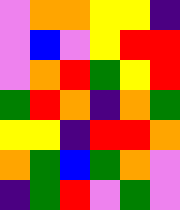[["violet", "orange", "orange", "yellow", "yellow", "indigo"], ["violet", "blue", "violet", "yellow", "red", "red"], ["violet", "orange", "red", "green", "yellow", "red"], ["green", "red", "orange", "indigo", "orange", "green"], ["yellow", "yellow", "indigo", "red", "red", "orange"], ["orange", "green", "blue", "green", "orange", "violet"], ["indigo", "green", "red", "violet", "green", "violet"]]